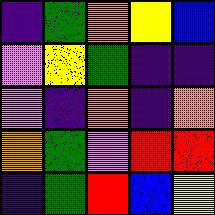[["indigo", "green", "orange", "yellow", "blue"], ["violet", "yellow", "green", "indigo", "indigo"], ["violet", "indigo", "orange", "indigo", "orange"], ["orange", "green", "violet", "red", "red"], ["indigo", "green", "red", "blue", "yellow"]]